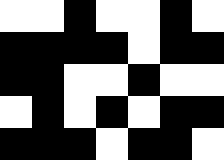[["white", "white", "black", "white", "white", "black", "white"], ["black", "black", "black", "black", "white", "black", "black"], ["black", "black", "white", "white", "black", "white", "white"], ["white", "black", "white", "black", "white", "black", "black"], ["black", "black", "black", "white", "black", "black", "white"]]